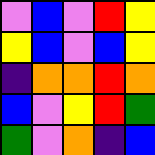[["violet", "blue", "violet", "red", "yellow"], ["yellow", "blue", "violet", "blue", "yellow"], ["indigo", "orange", "orange", "red", "orange"], ["blue", "violet", "yellow", "red", "green"], ["green", "violet", "orange", "indigo", "blue"]]